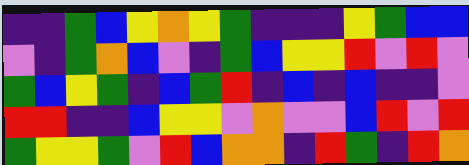[["indigo", "indigo", "green", "blue", "yellow", "orange", "yellow", "green", "indigo", "indigo", "indigo", "yellow", "green", "blue", "blue"], ["violet", "indigo", "green", "orange", "blue", "violet", "indigo", "green", "blue", "yellow", "yellow", "red", "violet", "red", "violet"], ["green", "blue", "yellow", "green", "indigo", "blue", "green", "red", "indigo", "blue", "indigo", "blue", "indigo", "indigo", "violet"], ["red", "red", "indigo", "indigo", "blue", "yellow", "yellow", "violet", "orange", "violet", "violet", "blue", "red", "violet", "red"], ["green", "yellow", "yellow", "green", "violet", "red", "blue", "orange", "orange", "indigo", "red", "green", "indigo", "red", "orange"]]